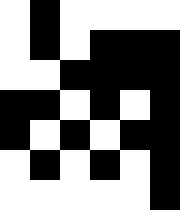[["white", "black", "white", "white", "white", "white"], ["white", "black", "white", "black", "black", "black"], ["white", "white", "black", "black", "black", "black"], ["black", "black", "white", "black", "white", "black"], ["black", "white", "black", "white", "black", "black"], ["white", "black", "white", "black", "white", "black"], ["white", "white", "white", "white", "white", "black"]]